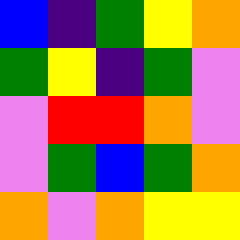[["blue", "indigo", "green", "yellow", "orange"], ["green", "yellow", "indigo", "green", "violet"], ["violet", "red", "red", "orange", "violet"], ["violet", "green", "blue", "green", "orange"], ["orange", "violet", "orange", "yellow", "yellow"]]